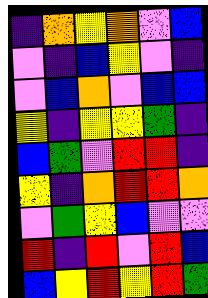[["indigo", "orange", "yellow", "orange", "violet", "blue"], ["violet", "indigo", "blue", "yellow", "violet", "indigo"], ["violet", "blue", "orange", "violet", "blue", "blue"], ["yellow", "indigo", "yellow", "yellow", "green", "indigo"], ["blue", "green", "violet", "red", "red", "indigo"], ["yellow", "indigo", "orange", "red", "red", "orange"], ["violet", "green", "yellow", "blue", "violet", "violet"], ["red", "indigo", "red", "violet", "red", "blue"], ["blue", "yellow", "red", "yellow", "red", "green"]]